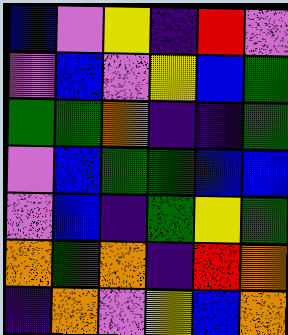[["blue", "violet", "yellow", "indigo", "red", "violet"], ["violet", "blue", "violet", "yellow", "blue", "green"], ["green", "green", "orange", "indigo", "indigo", "green"], ["violet", "blue", "green", "green", "blue", "blue"], ["violet", "blue", "indigo", "green", "yellow", "green"], ["orange", "green", "orange", "indigo", "red", "orange"], ["indigo", "orange", "violet", "yellow", "blue", "orange"]]